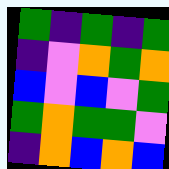[["green", "indigo", "green", "indigo", "green"], ["indigo", "violet", "orange", "green", "orange"], ["blue", "violet", "blue", "violet", "green"], ["green", "orange", "green", "green", "violet"], ["indigo", "orange", "blue", "orange", "blue"]]